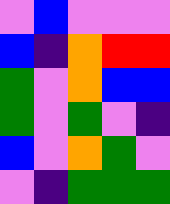[["violet", "blue", "violet", "violet", "violet"], ["blue", "indigo", "orange", "red", "red"], ["green", "violet", "orange", "blue", "blue"], ["green", "violet", "green", "violet", "indigo"], ["blue", "violet", "orange", "green", "violet"], ["violet", "indigo", "green", "green", "green"]]